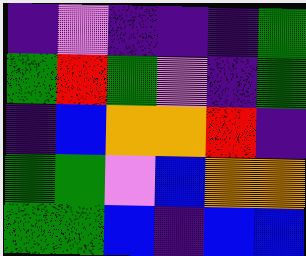[["indigo", "violet", "indigo", "indigo", "indigo", "green"], ["green", "red", "green", "violet", "indigo", "green"], ["indigo", "blue", "orange", "orange", "red", "indigo"], ["green", "green", "violet", "blue", "orange", "orange"], ["green", "green", "blue", "indigo", "blue", "blue"]]